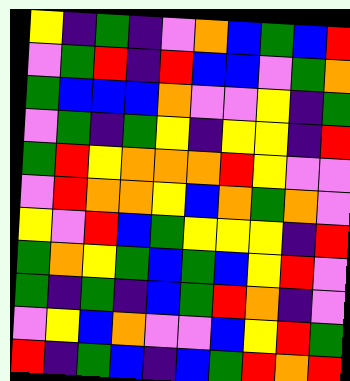[["yellow", "indigo", "green", "indigo", "violet", "orange", "blue", "green", "blue", "red"], ["violet", "green", "red", "indigo", "red", "blue", "blue", "violet", "green", "orange"], ["green", "blue", "blue", "blue", "orange", "violet", "violet", "yellow", "indigo", "green"], ["violet", "green", "indigo", "green", "yellow", "indigo", "yellow", "yellow", "indigo", "red"], ["green", "red", "yellow", "orange", "orange", "orange", "red", "yellow", "violet", "violet"], ["violet", "red", "orange", "orange", "yellow", "blue", "orange", "green", "orange", "violet"], ["yellow", "violet", "red", "blue", "green", "yellow", "yellow", "yellow", "indigo", "red"], ["green", "orange", "yellow", "green", "blue", "green", "blue", "yellow", "red", "violet"], ["green", "indigo", "green", "indigo", "blue", "green", "red", "orange", "indigo", "violet"], ["violet", "yellow", "blue", "orange", "violet", "violet", "blue", "yellow", "red", "green"], ["red", "indigo", "green", "blue", "indigo", "blue", "green", "red", "orange", "red"]]